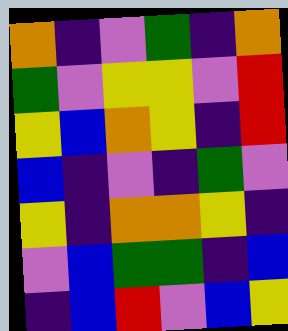[["orange", "indigo", "violet", "green", "indigo", "orange"], ["green", "violet", "yellow", "yellow", "violet", "red"], ["yellow", "blue", "orange", "yellow", "indigo", "red"], ["blue", "indigo", "violet", "indigo", "green", "violet"], ["yellow", "indigo", "orange", "orange", "yellow", "indigo"], ["violet", "blue", "green", "green", "indigo", "blue"], ["indigo", "blue", "red", "violet", "blue", "yellow"]]